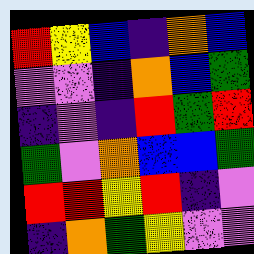[["red", "yellow", "blue", "indigo", "orange", "blue"], ["violet", "violet", "indigo", "orange", "blue", "green"], ["indigo", "violet", "indigo", "red", "green", "red"], ["green", "violet", "orange", "blue", "blue", "green"], ["red", "red", "yellow", "red", "indigo", "violet"], ["indigo", "orange", "green", "yellow", "violet", "violet"]]